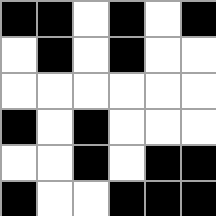[["black", "black", "white", "black", "white", "black"], ["white", "black", "white", "black", "white", "white"], ["white", "white", "white", "white", "white", "white"], ["black", "white", "black", "white", "white", "white"], ["white", "white", "black", "white", "black", "black"], ["black", "white", "white", "black", "black", "black"]]